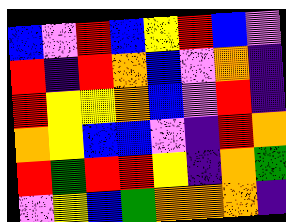[["blue", "violet", "red", "blue", "yellow", "red", "blue", "violet"], ["red", "indigo", "red", "orange", "blue", "violet", "orange", "indigo"], ["red", "yellow", "yellow", "orange", "blue", "violet", "red", "indigo"], ["orange", "yellow", "blue", "blue", "violet", "indigo", "red", "orange"], ["red", "green", "red", "red", "yellow", "indigo", "orange", "green"], ["violet", "yellow", "blue", "green", "orange", "orange", "orange", "indigo"]]